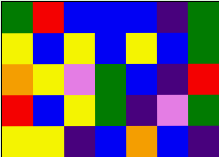[["green", "red", "blue", "blue", "blue", "indigo", "green"], ["yellow", "blue", "yellow", "blue", "yellow", "blue", "green"], ["orange", "yellow", "violet", "green", "blue", "indigo", "red"], ["red", "blue", "yellow", "green", "indigo", "violet", "green"], ["yellow", "yellow", "indigo", "blue", "orange", "blue", "indigo"]]